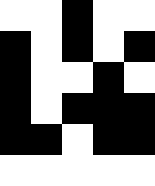[["white", "white", "black", "white", "white"], ["black", "white", "black", "white", "black"], ["black", "white", "white", "black", "white"], ["black", "white", "black", "black", "black"], ["black", "black", "white", "black", "black"], ["white", "white", "white", "white", "white"]]